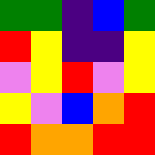[["green", "green", "indigo", "blue", "green"], ["red", "yellow", "indigo", "indigo", "yellow"], ["violet", "yellow", "red", "violet", "yellow"], ["yellow", "violet", "blue", "orange", "red"], ["red", "orange", "orange", "red", "red"]]